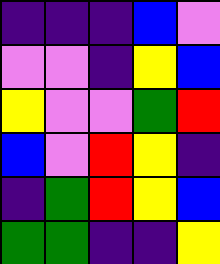[["indigo", "indigo", "indigo", "blue", "violet"], ["violet", "violet", "indigo", "yellow", "blue"], ["yellow", "violet", "violet", "green", "red"], ["blue", "violet", "red", "yellow", "indigo"], ["indigo", "green", "red", "yellow", "blue"], ["green", "green", "indigo", "indigo", "yellow"]]